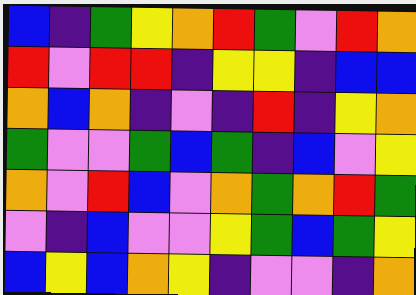[["blue", "indigo", "green", "yellow", "orange", "red", "green", "violet", "red", "orange"], ["red", "violet", "red", "red", "indigo", "yellow", "yellow", "indigo", "blue", "blue"], ["orange", "blue", "orange", "indigo", "violet", "indigo", "red", "indigo", "yellow", "orange"], ["green", "violet", "violet", "green", "blue", "green", "indigo", "blue", "violet", "yellow"], ["orange", "violet", "red", "blue", "violet", "orange", "green", "orange", "red", "green"], ["violet", "indigo", "blue", "violet", "violet", "yellow", "green", "blue", "green", "yellow"], ["blue", "yellow", "blue", "orange", "yellow", "indigo", "violet", "violet", "indigo", "orange"]]